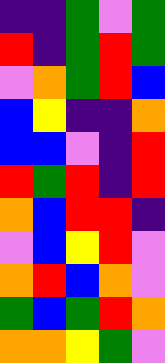[["indigo", "indigo", "green", "violet", "green"], ["red", "indigo", "green", "red", "green"], ["violet", "orange", "green", "red", "blue"], ["blue", "yellow", "indigo", "indigo", "orange"], ["blue", "blue", "violet", "indigo", "red"], ["red", "green", "red", "indigo", "red"], ["orange", "blue", "red", "red", "indigo"], ["violet", "blue", "yellow", "red", "violet"], ["orange", "red", "blue", "orange", "violet"], ["green", "blue", "green", "red", "orange"], ["orange", "orange", "yellow", "green", "violet"]]